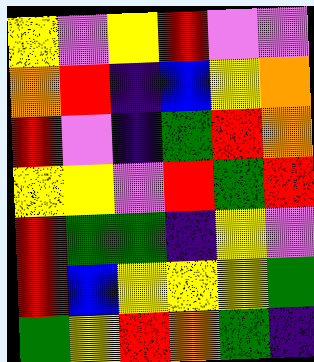[["yellow", "violet", "yellow", "red", "violet", "violet"], ["orange", "red", "indigo", "blue", "yellow", "orange"], ["red", "violet", "indigo", "green", "red", "orange"], ["yellow", "yellow", "violet", "red", "green", "red"], ["red", "green", "green", "indigo", "yellow", "violet"], ["red", "blue", "yellow", "yellow", "yellow", "green"], ["green", "yellow", "red", "orange", "green", "indigo"]]